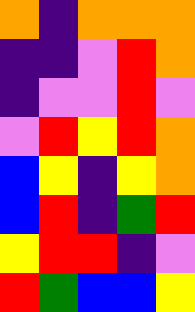[["orange", "indigo", "orange", "orange", "orange"], ["indigo", "indigo", "violet", "red", "orange"], ["indigo", "violet", "violet", "red", "violet"], ["violet", "red", "yellow", "red", "orange"], ["blue", "yellow", "indigo", "yellow", "orange"], ["blue", "red", "indigo", "green", "red"], ["yellow", "red", "red", "indigo", "violet"], ["red", "green", "blue", "blue", "yellow"]]